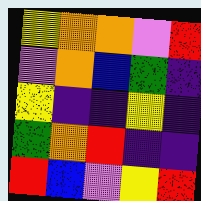[["yellow", "orange", "orange", "violet", "red"], ["violet", "orange", "blue", "green", "indigo"], ["yellow", "indigo", "indigo", "yellow", "indigo"], ["green", "orange", "red", "indigo", "indigo"], ["red", "blue", "violet", "yellow", "red"]]